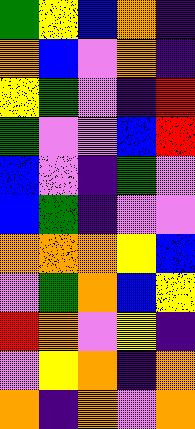[["green", "yellow", "blue", "orange", "indigo"], ["orange", "blue", "violet", "orange", "indigo"], ["yellow", "green", "violet", "indigo", "red"], ["green", "violet", "violet", "blue", "red"], ["blue", "violet", "indigo", "green", "violet"], ["blue", "green", "indigo", "violet", "violet"], ["orange", "orange", "orange", "yellow", "blue"], ["violet", "green", "orange", "blue", "yellow"], ["red", "orange", "violet", "yellow", "indigo"], ["violet", "yellow", "orange", "indigo", "orange"], ["orange", "indigo", "orange", "violet", "orange"]]